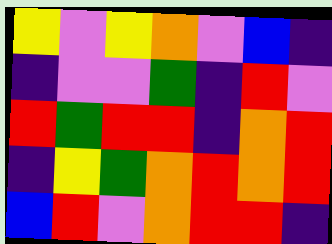[["yellow", "violet", "yellow", "orange", "violet", "blue", "indigo"], ["indigo", "violet", "violet", "green", "indigo", "red", "violet"], ["red", "green", "red", "red", "indigo", "orange", "red"], ["indigo", "yellow", "green", "orange", "red", "orange", "red"], ["blue", "red", "violet", "orange", "red", "red", "indigo"]]